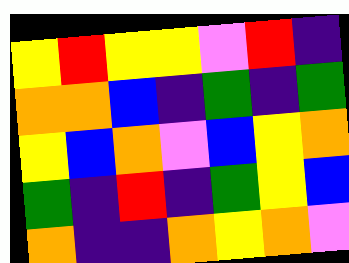[["yellow", "red", "yellow", "yellow", "violet", "red", "indigo"], ["orange", "orange", "blue", "indigo", "green", "indigo", "green"], ["yellow", "blue", "orange", "violet", "blue", "yellow", "orange"], ["green", "indigo", "red", "indigo", "green", "yellow", "blue"], ["orange", "indigo", "indigo", "orange", "yellow", "orange", "violet"]]